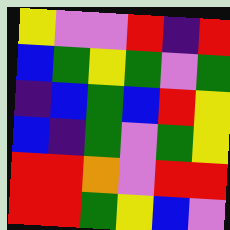[["yellow", "violet", "violet", "red", "indigo", "red"], ["blue", "green", "yellow", "green", "violet", "green"], ["indigo", "blue", "green", "blue", "red", "yellow"], ["blue", "indigo", "green", "violet", "green", "yellow"], ["red", "red", "orange", "violet", "red", "red"], ["red", "red", "green", "yellow", "blue", "violet"]]